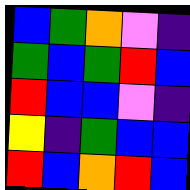[["blue", "green", "orange", "violet", "indigo"], ["green", "blue", "green", "red", "blue"], ["red", "blue", "blue", "violet", "indigo"], ["yellow", "indigo", "green", "blue", "blue"], ["red", "blue", "orange", "red", "blue"]]